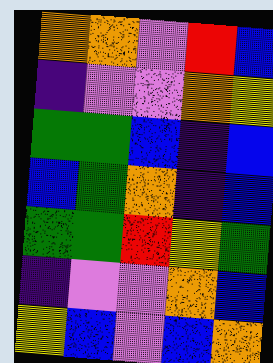[["orange", "orange", "violet", "red", "blue"], ["indigo", "violet", "violet", "orange", "yellow"], ["green", "green", "blue", "indigo", "blue"], ["blue", "green", "orange", "indigo", "blue"], ["green", "green", "red", "yellow", "green"], ["indigo", "violet", "violet", "orange", "blue"], ["yellow", "blue", "violet", "blue", "orange"]]